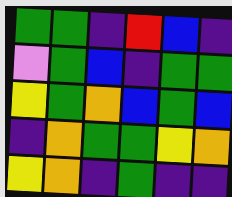[["green", "green", "indigo", "red", "blue", "indigo"], ["violet", "green", "blue", "indigo", "green", "green"], ["yellow", "green", "orange", "blue", "green", "blue"], ["indigo", "orange", "green", "green", "yellow", "orange"], ["yellow", "orange", "indigo", "green", "indigo", "indigo"]]